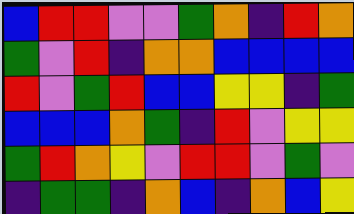[["blue", "red", "red", "violet", "violet", "green", "orange", "indigo", "red", "orange"], ["green", "violet", "red", "indigo", "orange", "orange", "blue", "blue", "blue", "blue"], ["red", "violet", "green", "red", "blue", "blue", "yellow", "yellow", "indigo", "green"], ["blue", "blue", "blue", "orange", "green", "indigo", "red", "violet", "yellow", "yellow"], ["green", "red", "orange", "yellow", "violet", "red", "red", "violet", "green", "violet"], ["indigo", "green", "green", "indigo", "orange", "blue", "indigo", "orange", "blue", "yellow"]]